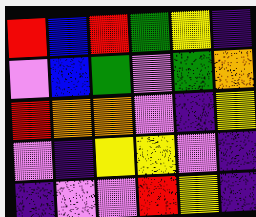[["red", "blue", "red", "green", "yellow", "indigo"], ["violet", "blue", "green", "violet", "green", "orange"], ["red", "orange", "orange", "violet", "indigo", "yellow"], ["violet", "indigo", "yellow", "yellow", "violet", "indigo"], ["indigo", "violet", "violet", "red", "yellow", "indigo"]]